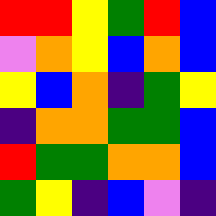[["red", "red", "yellow", "green", "red", "blue"], ["violet", "orange", "yellow", "blue", "orange", "blue"], ["yellow", "blue", "orange", "indigo", "green", "yellow"], ["indigo", "orange", "orange", "green", "green", "blue"], ["red", "green", "green", "orange", "orange", "blue"], ["green", "yellow", "indigo", "blue", "violet", "indigo"]]